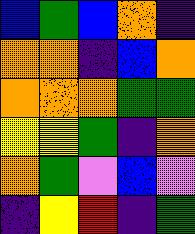[["blue", "green", "blue", "orange", "indigo"], ["orange", "orange", "indigo", "blue", "orange"], ["orange", "orange", "orange", "green", "green"], ["yellow", "yellow", "green", "indigo", "orange"], ["orange", "green", "violet", "blue", "violet"], ["indigo", "yellow", "red", "indigo", "green"]]